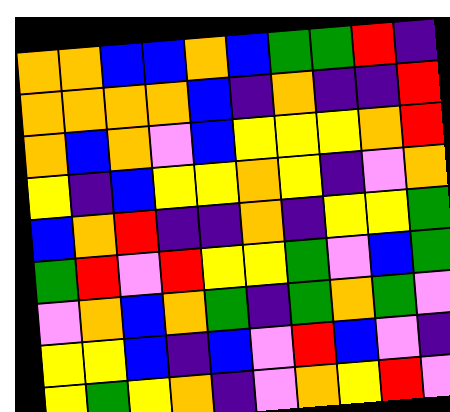[["orange", "orange", "blue", "blue", "orange", "blue", "green", "green", "red", "indigo"], ["orange", "orange", "orange", "orange", "blue", "indigo", "orange", "indigo", "indigo", "red"], ["orange", "blue", "orange", "violet", "blue", "yellow", "yellow", "yellow", "orange", "red"], ["yellow", "indigo", "blue", "yellow", "yellow", "orange", "yellow", "indigo", "violet", "orange"], ["blue", "orange", "red", "indigo", "indigo", "orange", "indigo", "yellow", "yellow", "green"], ["green", "red", "violet", "red", "yellow", "yellow", "green", "violet", "blue", "green"], ["violet", "orange", "blue", "orange", "green", "indigo", "green", "orange", "green", "violet"], ["yellow", "yellow", "blue", "indigo", "blue", "violet", "red", "blue", "violet", "indigo"], ["yellow", "green", "yellow", "orange", "indigo", "violet", "orange", "yellow", "red", "violet"]]